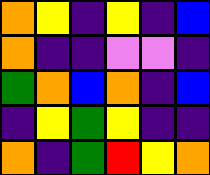[["orange", "yellow", "indigo", "yellow", "indigo", "blue"], ["orange", "indigo", "indigo", "violet", "violet", "indigo"], ["green", "orange", "blue", "orange", "indigo", "blue"], ["indigo", "yellow", "green", "yellow", "indigo", "indigo"], ["orange", "indigo", "green", "red", "yellow", "orange"]]